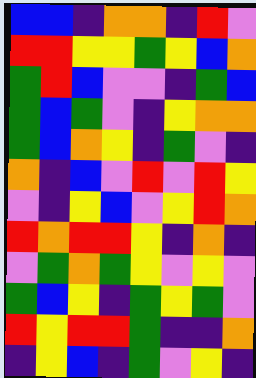[["blue", "blue", "indigo", "orange", "orange", "indigo", "red", "violet"], ["red", "red", "yellow", "yellow", "green", "yellow", "blue", "orange"], ["green", "red", "blue", "violet", "violet", "indigo", "green", "blue"], ["green", "blue", "green", "violet", "indigo", "yellow", "orange", "orange"], ["green", "blue", "orange", "yellow", "indigo", "green", "violet", "indigo"], ["orange", "indigo", "blue", "violet", "red", "violet", "red", "yellow"], ["violet", "indigo", "yellow", "blue", "violet", "yellow", "red", "orange"], ["red", "orange", "red", "red", "yellow", "indigo", "orange", "indigo"], ["violet", "green", "orange", "green", "yellow", "violet", "yellow", "violet"], ["green", "blue", "yellow", "indigo", "green", "yellow", "green", "violet"], ["red", "yellow", "red", "red", "green", "indigo", "indigo", "orange"], ["indigo", "yellow", "blue", "indigo", "green", "violet", "yellow", "indigo"]]